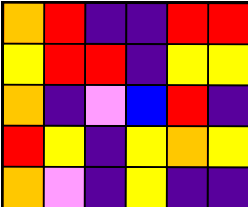[["orange", "red", "indigo", "indigo", "red", "red"], ["yellow", "red", "red", "indigo", "yellow", "yellow"], ["orange", "indigo", "violet", "blue", "red", "indigo"], ["red", "yellow", "indigo", "yellow", "orange", "yellow"], ["orange", "violet", "indigo", "yellow", "indigo", "indigo"]]